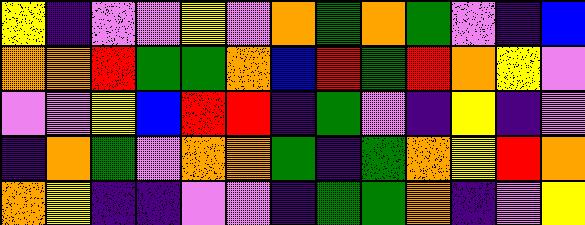[["yellow", "indigo", "violet", "violet", "yellow", "violet", "orange", "green", "orange", "green", "violet", "indigo", "blue"], ["orange", "orange", "red", "green", "green", "orange", "blue", "red", "green", "red", "orange", "yellow", "violet"], ["violet", "violet", "yellow", "blue", "red", "red", "indigo", "green", "violet", "indigo", "yellow", "indigo", "violet"], ["indigo", "orange", "green", "violet", "orange", "orange", "green", "indigo", "green", "orange", "yellow", "red", "orange"], ["orange", "yellow", "indigo", "indigo", "violet", "violet", "indigo", "green", "green", "orange", "indigo", "violet", "yellow"]]